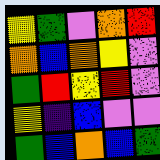[["yellow", "green", "violet", "orange", "red"], ["orange", "blue", "orange", "yellow", "violet"], ["green", "red", "yellow", "red", "violet"], ["yellow", "indigo", "blue", "violet", "violet"], ["green", "blue", "orange", "blue", "green"]]